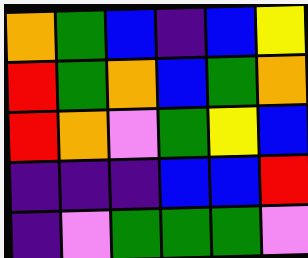[["orange", "green", "blue", "indigo", "blue", "yellow"], ["red", "green", "orange", "blue", "green", "orange"], ["red", "orange", "violet", "green", "yellow", "blue"], ["indigo", "indigo", "indigo", "blue", "blue", "red"], ["indigo", "violet", "green", "green", "green", "violet"]]